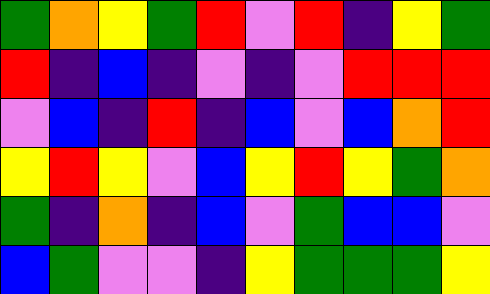[["green", "orange", "yellow", "green", "red", "violet", "red", "indigo", "yellow", "green"], ["red", "indigo", "blue", "indigo", "violet", "indigo", "violet", "red", "red", "red"], ["violet", "blue", "indigo", "red", "indigo", "blue", "violet", "blue", "orange", "red"], ["yellow", "red", "yellow", "violet", "blue", "yellow", "red", "yellow", "green", "orange"], ["green", "indigo", "orange", "indigo", "blue", "violet", "green", "blue", "blue", "violet"], ["blue", "green", "violet", "violet", "indigo", "yellow", "green", "green", "green", "yellow"]]